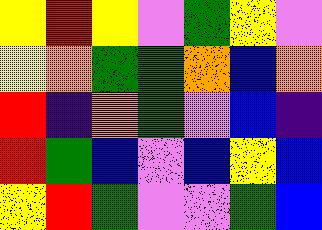[["yellow", "red", "yellow", "violet", "green", "yellow", "violet"], ["yellow", "orange", "green", "green", "orange", "blue", "orange"], ["red", "indigo", "orange", "green", "violet", "blue", "indigo"], ["red", "green", "blue", "violet", "blue", "yellow", "blue"], ["yellow", "red", "green", "violet", "violet", "green", "blue"]]